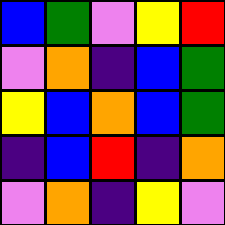[["blue", "green", "violet", "yellow", "red"], ["violet", "orange", "indigo", "blue", "green"], ["yellow", "blue", "orange", "blue", "green"], ["indigo", "blue", "red", "indigo", "orange"], ["violet", "orange", "indigo", "yellow", "violet"]]